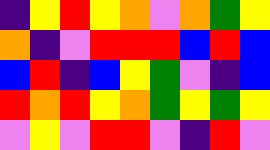[["indigo", "yellow", "red", "yellow", "orange", "violet", "orange", "green", "yellow"], ["orange", "indigo", "violet", "red", "red", "red", "blue", "red", "blue"], ["blue", "red", "indigo", "blue", "yellow", "green", "violet", "indigo", "blue"], ["red", "orange", "red", "yellow", "orange", "green", "yellow", "green", "yellow"], ["violet", "yellow", "violet", "red", "red", "violet", "indigo", "red", "violet"]]